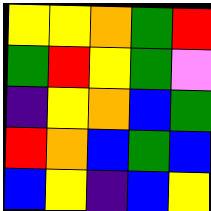[["yellow", "yellow", "orange", "green", "red"], ["green", "red", "yellow", "green", "violet"], ["indigo", "yellow", "orange", "blue", "green"], ["red", "orange", "blue", "green", "blue"], ["blue", "yellow", "indigo", "blue", "yellow"]]